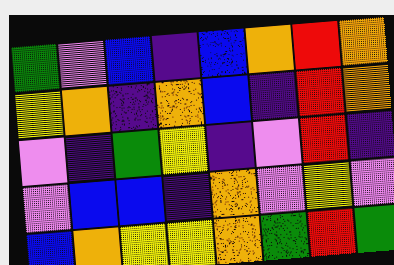[["green", "violet", "blue", "indigo", "blue", "orange", "red", "orange"], ["yellow", "orange", "indigo", "orange", "blue", "indigo", "red", "orange"], ["violet", "indigo", "green", "yellow", "indigo", "violet", "red", "indigo"], ["violet", "blue", "blue", "indigo", "orange", "violet", "yellow", "violet"], ["blue", "orange", "yellow", "yellow", "orange", "green", "red", "green"]]